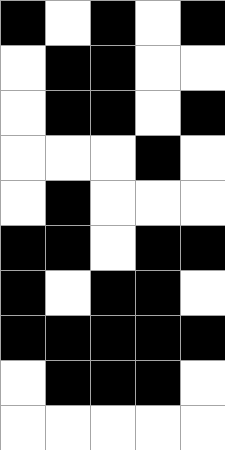[["black", "white", "black", "white", "black"], ["white", "black", "black", "white", "white"], ["white", "black", "black", "white", "black"], ["white", "white", "white", "black", "white"], ["white", "black", "white", "white", "white"], ["black", "black", "white", "black", "black"], ["black", "white", "black", "black", "white"], ["black", "black", "black", "black", "black"], ["white", "black", "black", "black", "white"], ["white", "white", "white", "white", "white"]]